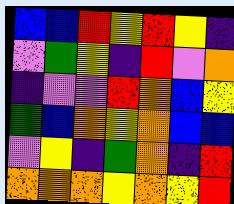[["blue", "blue", "red", "yellow", "red", "yellow", "indigo"], ["violet", "green", "yellow", "indigo", "red", "violet", "orange"], ["indigo", "violet", "violet", "red", "orange", "blue", "yellow"], ["green", "blue", "orange", "yellow", "orange", "blue", "blue"], ["violet", "yellow", "indigo", "green", "orange", "indigo", "red"], ["orange", "orange", "orange", "yellow", "orange", "yellow", "red"]]